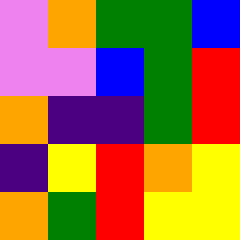[["violet", "orange", "green", "green", "blue"], ["violet", "violet", "blue", "green", "red"], ["orange", "indigo", "indigo", "green", "red"], ["indigo", "yellow", "red", "orange", "yellow"], ["orange", "green", "red", "yellow", "yellow"]]